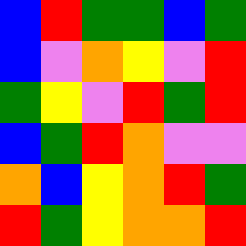[["blue", "red", "green", "green", "blue", "green"], ["blue", "violet", "orange", "yellow", "violet", "red"], ["green", "yellow", "violet", "red", "green", "red"], ["blue", "green", "red", "orange", "violet", "violet"], ["orange", "blue", "yellow", "orange", "red", "green"], ["red", "green", "yellow", "orange", "orange", "red"]]